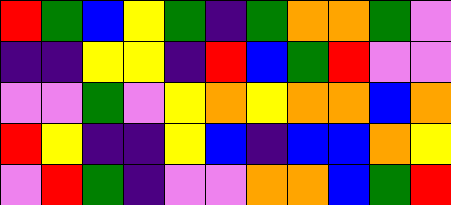[["red", "green", "blue", "yellow", "green", "indigo", "green", "orange", "orange", "green", "violet"], ["indigo", "indigo", "yellow", "yellow", "indigo", "red", "blue", "green", "red", "violet", "violet"], ["violet", "violet", "green", "violet", "yellow", "orange", "yellow", "orange", "orange", "blue", "orange"], ["red", "yellow", "indigo", "indigo", "yellow", "blue", "indigo", "blue", "blue", "orange", "yellow"], ["violet", "red", "green", "indigo", "violet", "violet", "orange", "orange", "blue", "green", "red"]]